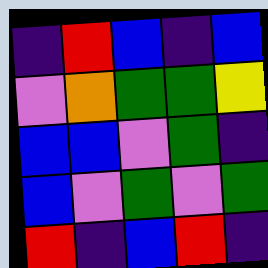[["indigo", "red", "blue", "indigo", "blue"], ["violet", "orange", "green", "green", "yellow"], ["blue", "blue", "violet", "green", "indigo"], ["blue", "violet", "green", "violet", "green"], ["red", "indigo", "blue", "red", "indigo"]]